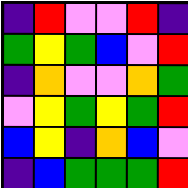[["indigo", "red", "violet", "violet", "red", "indigo"], ["green", "yellow", "green", "blue", "violet", "red"], ["indigo", "orange", "violet", "violet", "orange", "green"], ["violet", "yellow", "green", "yellow", "green", "red"], ["blue", "yellow", "indigo", "orange", "blue", "violet"], ["indigo", "blue", "green", "green", "green", "red"]]